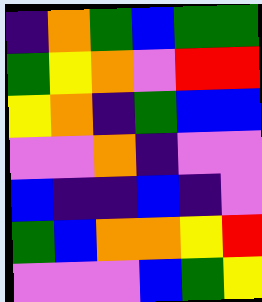[["indigo", "orange", "green", "blue", "green", "green"], ["green", "yellow", "orange", "violet", "red", "red"], ["yellow", "orange", "indigo", "green", "blue", "blue"], ["violet", "violet", "orange", "indigo", "violet", "violet"], ["blue", "indigo", "indigo", "blue", "indigo", "violet"], ["green", "blue", "orange", "orange", "yellow", "red"], ["violet", "violet", "violet", "blue", "green", "yellow"]]